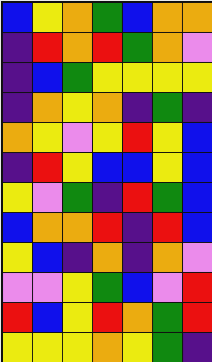[["blue", "yellow", "orange", "green", "blue", "orange", "orange"], ["indigo", "red", "orange", "red", "green", "orange", "violet"], ["indigo", "blue", "green", "yellow", "yellow", "yellow", "yellow"], ["indigo", "orange", "yellow", "orange", "indigo", "green", "indigo"], ["orange", "yellow", "violet", "yellow", "red", "yellow", "blue"], ["indigo", "red", "yellow", "blue", "blue", "yellow", "blue"], ["yellow", "violet", "green", "indigo", "red", "green", "blue"], ["blue", "orange", "orange", "red", "indigo", "red", "blue"], ["yellow", "blue", "indigo", "orange", "indigo", "orange", "violet"], ["violet", "violet", "yellow", "green", "blue", "violet", "red"], ["red", "blue", "yellow", "red", "orange", "green", "red"], ["yellow", "yellow", "yellow", "orange", "yellow", "green", "indigo"]]